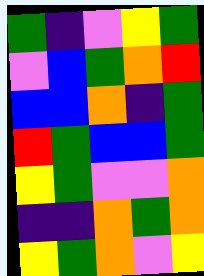[["green", "indigo", "violet", "yellow", "green"], ["violet", "blue", "green", "orange", "red"], ["blue", "blue", "orange", "indigo", "green"], ["red", "green", "blue", "blue", "green"], ["yellow", "green", "violet", "violet", "orange"], ["indigo", "indigo", "orange", "green", "orange"], ["yellow", "green", "orange", "violet", "yellow"]]